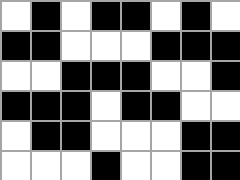[["white", "black", "white", "black", "black", "white", "black", "white"], ["black", "black", "white", "white", "white", "black", "black", "black"], ["white", "white", "black", "black", "black", "white", "white", "black"], ["black", "black", "black", "white", "black", "black", "white", "white"], ["white", "black", "black", "white", "white", "white", "black", "black"], ["white", "white", "white", "black", "white", "white", "black", "black"]]